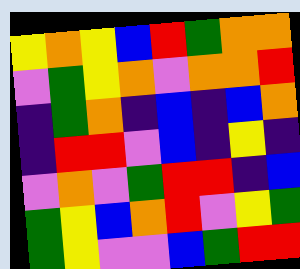[["yellow", "orange", "yellow", "blue", "red", "green", "orange", "orange"], ["violet", "green", "yellow", "orange", "violet", "orange", "orange", "red"], ["indigo", "green", "orange", "indigo", "blue", "indigo", "blue", "orange"], ["indigo", "red", "red", "violet", "blue", "indigo", "yellow", "indigo"], ["violet", "orange", "violet", "green", "red", "red", "indigo", "blue"], ["green", "yellow", "blue", "orange", "red", "violet", "yellow", "green"], ["green", "yellow", "violet", "violet", "blue", "green", "red", "red"]]